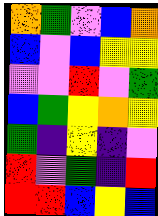[["orange", "green", "violet", "blue", "orange"], ["blue", "violet", "blue", "yellow", "yellow"], ["violet", "violet", "red", "violet", "green"], ["blue", "green", "yellow", "orange", "yellow"], ["green", "indigo", "yellow", "indigo", "violet"], ["red", "violet", "green", "indigo", "red"], ["red", "red", "blue", "yellow", "blue"]]